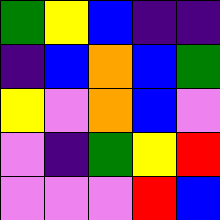[["green", "yellow", "blue", "indigo", "indigo"], ["indigo", "blue", "orange", "blue", "green"], ["yellow", "violet", "orange", "blue", "violet"], ["violet", "indigo", "green", "yellow", "red"], ["violet", "violet", "violet", "red", "blue"]]